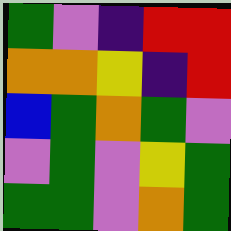[["green", "violet", "indigo", "red", "red"], ["orange", "orange", "yellow", "indigo", "red"], ["blue", "green", "orange", "green", "violet"], ["violet", "green", "violet", "yellow", "green"], ["green", "green", "violet", "orange", "green"]]